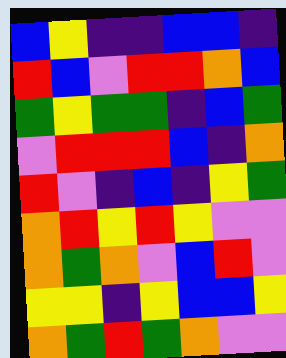[["blue", "yellow", "indigo", "indigo", "blue", "blue", "indigo"], ["red", "blue", "violet", "red", "red", "orange", "blue"], ["green", "yellow", "green", "green", "indigo", "blue", "green"], ["violet", "red", "red", "red", "blue", "indigo", "orange"], ["red", "violet", "indigo", "blue", "indigo", "yellow", "green"], ["orange", "red", "yellow", "red", "yellow", "violet", "violet"], ["orange", "green", "orange", "violet", "blue", "red", "violet"], ["yellow", "yellow", "indigo", "yellow", "blue", "blue", "yellow"], ["orange", "green", "red", "green", "orange", "violet", "violet"]]